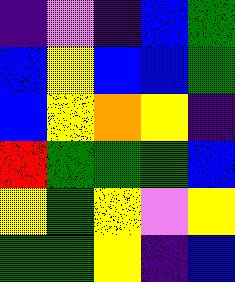[["indigo", "violet", "indigo", "blue", "green"], ["blue", "yellow", "blue", "blue", "green"], ["blue", "yellow", "orange", "yellow", "indigo"], ["red", "green", "green", "green", "blue"], ["yellow", "green", "yellow", "violet", "yellow"], ["green", "green", "yellow", "indigo", "blue"]]